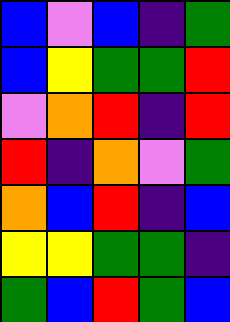[["blue", "violet", "blue", "indigo", "green"], ["blue", "yellow", "green", "green", "red"], ["violet", "orange", "red", "indigo", "red"], ["red", "indigo", "orange", "violet", "green"], ["orange", "blue", "red", "indigo", "blue"], ["yellow", "yellow", "green", "green", "indigo"], ["green", "blue", "red", "green", "blue"]]